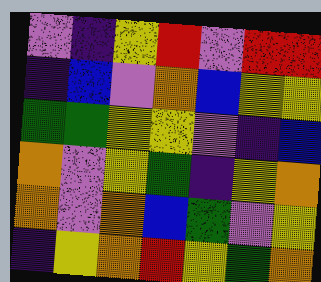[["violet", "indigo", "yellow", "red", "violet", "red", "red"], ["indigo", "blue", "violet", "orange", "blue", "yellow", "yellow"], ["green", "green", "yellow", "yellow", "violet", "indigo", "blue"], ["orange", "violet", "yellow", "green", "indigo", "yellow", "orange"], ["orange", "violet", "orange", "blue", "green", "violet", "yellow"], ["indigo", "yellow", "orange", "red", "yellow", "green", "orange"]]